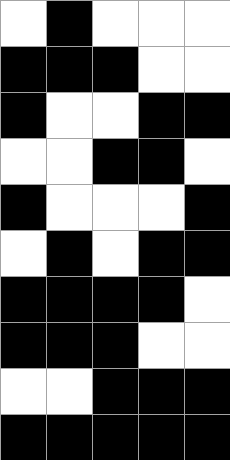[["white", "black", "white", "white", "white"], ["black", "black", "black", "white", "white"], ["black", "white", "white", "black", "black"], ["white", "white", "black", "black", "white"], ["black", "white", "white", "white", "black"], ["white", "black", "white", "black", "black"], ["black", "black", "black", "black", "white"], ["black", "black", "black", "white", "white"], ["white", "white", "black", "black", "black"], ["black", "black", "black", "black", "black"]]